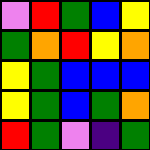[["violet", "red", "green", "blue", "yellow"], ["green", "orange", "red", "yellow", "orange"], ["yellow", "green", "blue", "blue", "blue"], ["yellow", "green", "blue", "green", "orange"], ["red", "green", "violet", "indigo", "green"]]